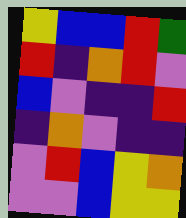[["yellow", "blue", "blue", "red", "green"], ["red", "indigo", "orange", "red", "violet"], ["blue", "violet", "indigo", "indigo", "red"], ["indigo", "orange", "violet", "indigo", "indigo"], ["violet", "red", "blue", "yellow", "orange"], ["violet", "violet", "blue", "yellow", "yellow"]]